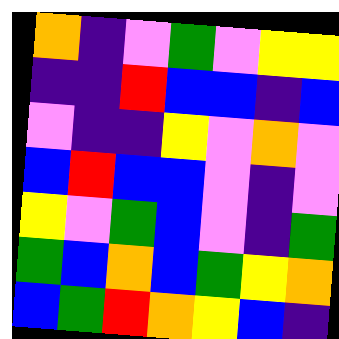[["orange", "indigo", "violet", "green", "violet", "yellow", "yellow"], ["indigo", "indigo", "red", "blue", "blue", "indigo", "blue"], ["violet", "indigo", "indigo", "yellow", "violet", "orange", "violet"], ["blue", "red", "blue", "blue", "violet", "indigo", "violet"], ["yellow", "violet", "green", "blue", "violet", "indigo", "green"], ["green", "blue", "orange", "blue", "green", "yellow", "orange"], ["blue", "green", "red", "orange", "yellow", "blue", "indigo"]]